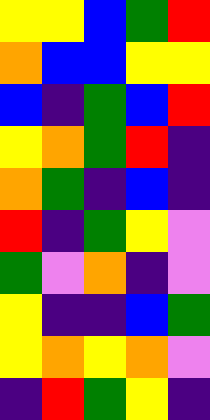[["yellow", "yellow", "blue", "green", "red"], ["orange", "blue", "blue", "yellow", "yellow"], ["blue", "indigo", "green", "blue", "red"], ["yellow", "orange", "green", "red", "indigo"], ["orange", "green", "indigo", "blue", "indigo"], ["red", "indigo", "green", "yellow", "violet"], ["green", "violet", "orange", "indigo", "violet"], ["yellow", "indigo", "indigo", "blue", "green"], ["yellow", "orange", "yellow", "orange", "violet"], ["indigo", "red", "green", "yellow", "indigo"]]